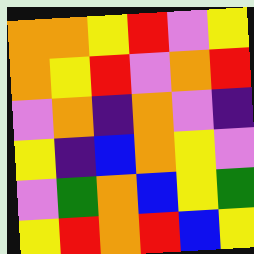[["orange", "orange", "yellow", "red", "violet", "yellow"], ["orange", "yellow", "red", "violet", "orange", "red"], ["violet", "orange", "indigo", "orange", "violet", "indigo"], ["yellow", "indigo", "blue", "orange", "yellow", "violet"], ["violet", "green", "orange", "blue", "yellow", "green"], ["yellow", "red", "orange", "red", "blue", "yellow"]]